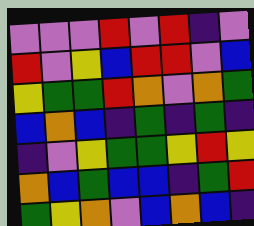[["violet", "violet", "violet", "red", "violet", "red", "indigo", "violet"], ["red", "violet", "yellow", "blue", "red", "red", "violet", "blue"], ["yellow", "green", "green", "red", "orange", "violet", "orange", "green"], ["blue", "orange", "blue", "indigo", "green", "indigo", "green", "indigo"], ["indigo", "violet", "yellow", "green", "green", "yellow", "red", "yellow"], ["orange", "blue", "green", "blue", "blue", "indigo", "green", "red"], ["green", "yellow", "orange", "violet", "blue", "orange", "blue", "indigo"]]